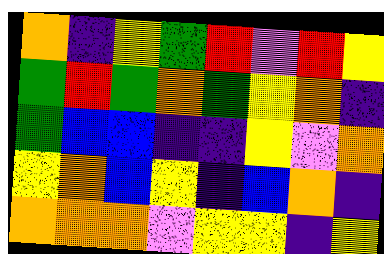[["orange", "indigo", "yellow", "green", "red", "violet", "red", "yellow"], ["green", "red", "green", "orange", "green", "yellow", "orange", "indigo"], ["green", "blue", "blue", "indigo", "indigo", "yellow", "violet", "orange"], ["yellow", "orange", "blue", "yellow", "indigo", "blue", "orange", "indigo"], ["orange", "orange", "orange", "violet", "yellow", "yellow", "indigo", "yellow"]]